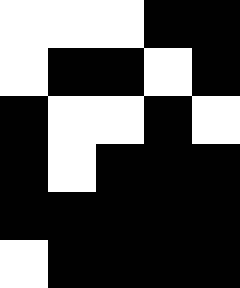[["white", "white", "white", "black", "black"], ["white", "black", "black", "white", "black"], ["black", "white", "white", "black", "white"], ["black", "white", "black", "black", "black"], ["black", "black", "black", "black", "black"], ["white", "black", "black", "black", "black"]]